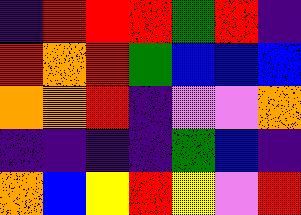[["indigo", "red", "red", "red", "green", "red", "indigo"], ["red", "orange", "red", "green", "blue", "blue", "blue"], ["orange", "orange", "red", "indigo", "violet", "violet", "orange"], ["indigo", "indigo", "indigo", "indigo", "green", "blue", "indigo"], ["orange", "blue", "yellow", "red", "yellow", "violet", "red"]]